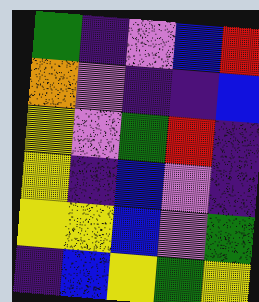[["green", "indigo", "violet", "blue", "red"], ["orange", "violet", "indigo", "indigo", "blue"], ["yellow", "violet", "green", "red", "indigo"], ["yellow", "indigo", "blue", "violet", "indigo"], ["yellow", "yellow", "blue", "violet", "green"], ["indigo", "blue", "yellow", "green", "yellow"]]